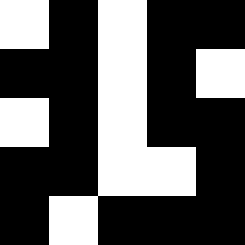[["white", "black", "white", "black", "black"], ["black", "black", "white", "black", "white"], ["white", "black", "white", "black", "black"], ["black", "black", "white", "white", "black"], ["black", "white", "black", "black", "black"]]